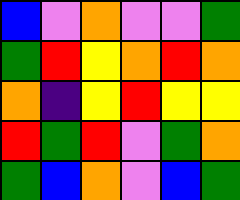[["blue", "violet", "orange", "violet", "violet", "green"], ["green", "red", "yellow", "orange", "red", "orange"], ["orange", "indigo", "yellow", "red", "yellow", "yellow"], ["red", "green", "red", "violet", "green", "orange"], ["green", "blue", "orange", "violet", "blue", "green"]]